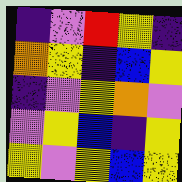[["indigo", "violet", "red", "yellow", "indigo"], ["orange", "yellow", "indigo", "blue", "yellow"], ["indigo", "violet", "yellow", "orange", "violet"], ["violet", "yellow", "blue", "indigo", "yellow"], ["yellow", "violet", "yellow", "blue", "yellow"]]